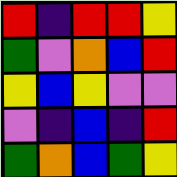[["red", "indigo", "red", "red", "yellow"], ["green", "violet", "orange", "blue", "red"], ["yellow", "blue", "yellow", "violet", "violet"], ["violet", "indigo", "blue", "indigo", "red"], ["green", "orange", "blue", "green", "yellow"]]